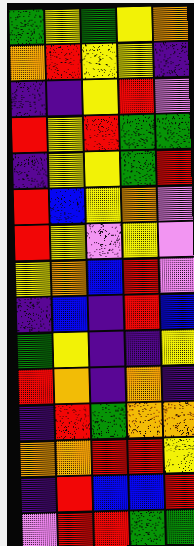[["green", "yellow", "green", "yellow", "orange"], ["orange", "red", "yellow", "yellow", "indigo"], ["indigo", "indigo", "yellow", "red", "violet"], ["red", "yellow", "red", "green", "green"], ["indigo", "yellow", "yellow", "green", "red"], ["red", "blue", "yellow", "orange", "violet"], ["red", "yellow", "violet", "yellow", "violet"], ["yellow", "orange", "blue", "red", "violet"], ["indigo", "blue", "indigo", "red", "blue"], ["green", "yellow", "indigo", "indigo", "yellow"], ["red", "orange", "indigo", "orange", "indigo"], ["indigo", "red", "green", "orange", "orange"], ["orange", "orange", "red", "red", "yellow"], ["indigo", "red", "blue", "blue", "red"], ["violet", "red", "red", "green", "green"]]